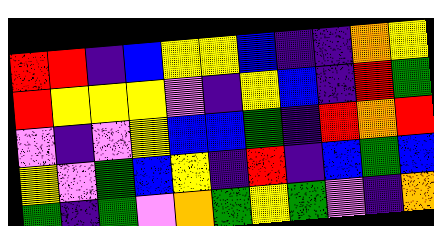[["red", "red", "indigo", "blue", "yellow", "yellow", "blue", "indigo", "indigo", "orange", "yellow"], ["red", "yellow", "yellow", "yellow", "violet", "indigo", "yellow", "blue", "indigo", "red", "green"], ["violet", "indigo", "violet", "yellow", "blue", "blue", "green", "indigo", "red", "orange", "red"], ["yellow", "violet", "green", "blue", "yellow", "indigo", "red", "indigo", "blue", "green", "blue"], ["green", "indigo", "green", "violet", "orange", "green", "yellow", "green", "violet", "indigo", "orange"]]